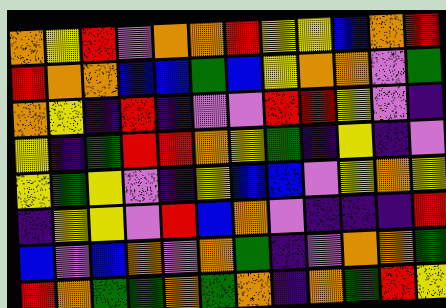[["orange", "yellow", "red", "violet", "orange", "orange", "red", "yellow", "yellow", "blue", "orange", "red"], ["red", "orange", "orange", "blue", "blue", "green", "blue", "yellow", "orange", "orange", "violet", "green"], ["orange", "yellow", "indigo", "red", "indigo", "violet", "violet", "red", "red", "yellow", "violet", "indigo"], ["yellow", "indigo", "green", "red", "red", "orange", "yellow", "green", "indigo", "yellow", "indigo", "violet"], ["yellow", "green", "yellow", "violet", "indigo", "yellow", "blue", "blue", "violet", "yellow", "orange", "yellow"], ["indigo", "yellow", "yellow", "violet", "red", "blue", "orange", "violet", "indigo", "indigo", "indigo", "red"], ["blue", "violet", "blue", "orange", "violet", "orange", "green", "indigo", "violet", "orange", "orange", "green"], ["red", "orange", "green", "green", "orange", "green", "orange", "indigo", "orange", "green", "red", "yellow"]]